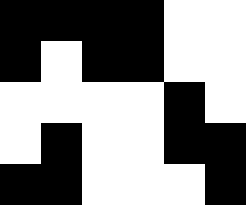[["black", "black", "black", "black", "white", "white"], ["black", "white", "black", "black", "white", "white"], ["white", "white", "white", "white", "black", "white"], ["white", "black", "white", "white", "black", "black"], ["black", "black", "white", "white", "white", "black"]]